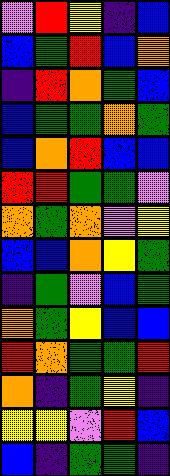[["violet", "red", "yellow", "indigo", "blue"], ["blue", "green", "red", "blue", "orange"], ["indigo", "red", "orange", "green", "blue"], ["blue", "green", "green", "orange", "green"], ["blue", "orange", "red", "blue", "blue"], ["red", "red", "green", "green", "violet"], ["orange", "green", "orange", "violet", "yellow"], ["blue", "blue", "orange", "yellow", "green"], ["indigo", "green", "violet", "blue", "green"], ["orange", "green", "yellow", "blue", "blue"], ["red", "orange", "green", "green", "red"], ["orange", "indigo", "green", "yellow", "indigo"], ["yellow", "yellow", "violet", "red", "blue"], ["blue", "indigo", "green", "green", "indigo"]]